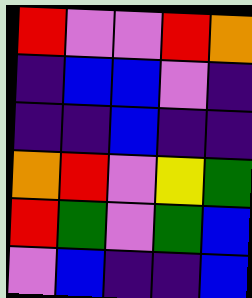[["red", "violet", "violet", "red", "orange"], ["indigo", "blue", "blue", "violet", "indigo"], ["indigo", "indigo", "blue", "indigo", "indigo"], ["orange", "red", "violet", "yellow", "green"], ["red", "green", "violet", "green", "blue"], ["violet", "blue", "indigo", "indigo", "blue"]]